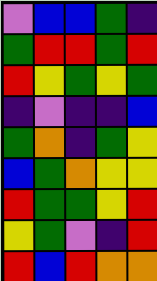[["violet", "blue", "blue", "green", "indigo"], ["green", "red", "red", "green", "red"], ["red", "yellow", "green", "yellow", "green"], ["indigo", "violet", "indigo", "indigo", "blue"], ["green", "orange", "indigo", "green", "yellow"], ["blue", "green", "orange", "yellow", "yellow"], ["red", "green", "green", "yellow", "red"], ["yellow", "green", "violet", "indigo", "red"], ["red", "blue", "red", "orange", "orange"]]